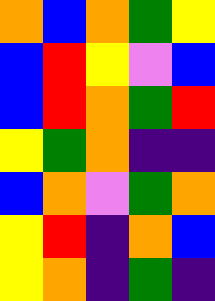[["orange", "blue", "orange", "green", "yellow"], ["blue", "red", "yellow", "violet", "blue"], ["blue", "red", "orange", "green", "red"], ["yellow", "green", "orange", "indigo", "indigo"], ["blue", "orange", "violet", "green", "orange"], ["yellow", "red", "indigo", "orange", "blue"], ["yellow", "orange", "indigo", "green", "indigo"]]